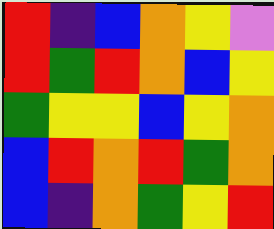[["red", "indigo", "blue", "orange", "yellow", "violet"], ["red", "green", "red", "orange", "blue", "yellow"], ["green", "yellow", "yellow", "blue", "yellow", "orange"], ["blue", "red", "orange", "red", "green", "orange"], ["blue", "indigo", "orange", "green", "yellow", "red"]]